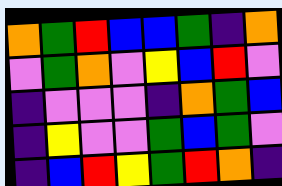[["orange", "green", "red", "blue", "blue", "green", "indigo", "orange"], ["violet", "green", "orange", "violet", "yellow", "blue", "red", "violet"], ["indigo", "violet", "violet", "violet", "indigo", "orange", "green", "blue"], ["indigo", "yellow", "violet", "violet", "green", "blue", "green", "violet"], ["indigo", "blue", "red", "yellow", "green", "red", "orange", "indigo"]]